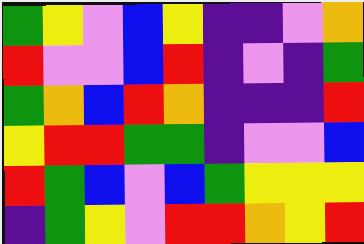[["green", "yellow", "violet", "blue", "yellow", "indigo", "indigo", "violet", "orange"], ["red", "violet", "violet", "blue", "red", "indigo", "violet", "indigo", "green"], ["green", "orange", "blue", "red", "orange", "indigo", "indigo", "indigo", "red"], ["yellow", "red", "red", "green", "green", "indigo", "violet", "violet", "blue"], ["red", "green", "blue", "violet", "blue", "green", "yellow", "yellow", "yellow"], ["indigo", "green", "yellow", "violet", "red", "red", "orange", "yellow", "red"]]